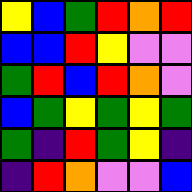[["yellow", "blue", "green", "red", "orange", "red"], ["blue", "blue", "red", "yellow", "violet", "violet"], ["green", "red", "blue", "red", "orange", "violet"], ["blue", "green", "yellow", "green", "yellow", "green"], ["green", "indigo", "red", "green", "yellow", "indigo"], ["indigo", "red", "orange", "violet", "violet", "blue"]]